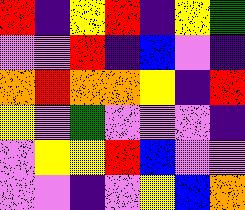[["red", "indigo", "yellow", "red", "indigo", "yellow", "green"], ["violet", "violet", "red", "indigo", "blue", "violet", "indigo"], ["orange", "red", "orange", "orange", "yellow", "indigo", "red"], ["yellow", "violet", "green", "violet", "violet", "violet", "indigo"], ["violet", "yellow", "yellow", "red", "blue", "violet", "violet"], ["violet", "violet", "indigo", "violet", "yellow", "blue", "orange"]]